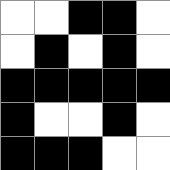[["white", "white", "black", "black", "white"], ["white", "black", "white", "black", "white"], ["black", "black", "black", "black", "black"], ["black", "white", "white", "black", "white"], ["black", "black", "black", "white", "white"]]